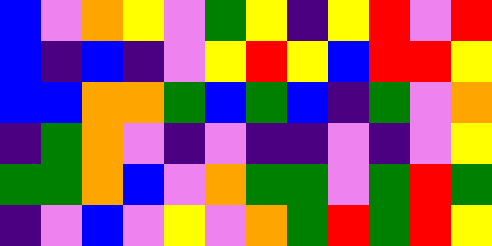[["blue", "violet", "orange", "yellow", "violet", "green", "yellow", "indigo", "yellow", "red", "violet", "red"], ["blue", "indigo", "blue", "indigo", "violet", "yellow", "red", "yellow", "blue", "red", "red", "yellow"], ["blue", "blue", "orange", "orange", "green", "blue", "green", "blue", "indigo", "green", "violet", "orange"], ["indigo", "green", "orange", "violet", "indigo", "violet", "indigo", "indigo", "violet", "indigo", "violet", "yellow"], ["green", "green", "orange", "blue", "violet", "orange", "green", "green", "violet", "green", "red", "green"], ["indigo", "violet", "blue", "violet", "yellow", "violet", "orange", "green", "red", "green", "red", "yellow"]]